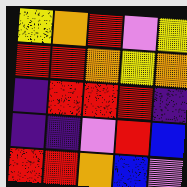[["yellow", "orange", "red", "violet", "yellow"], ["red", "red", "orange", "yellow", "orange"], ["indigo", "red", "red", "red", "indigo"], ["indigo", "indigo", "violet", "red", "blue"], ["red", "red", "orange", "blue", "violet"]]